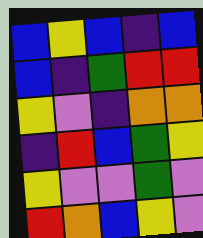[["blue", "yellow", "blue", "indigo", "blue"], ["blue", "indigo", "green", "red", "red"], ["yellow", "violet", "indigo", "orange", "orange"], ["indigo", "red", "blue", "green", "yellow"], ["yellow", "violet", "violet", "green", "violet"], ["red", "orange", "blue", "yellow", "violet"]]